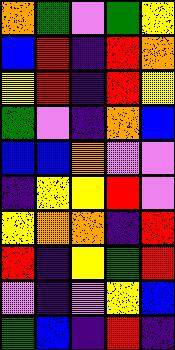[["orange", "green", "violet", "green", "yellow"], ["blue", "red", "indigo", "red", "orange"], ["yellow", "red", "indigo", "red", "yellow"], ["green", "violet", "indigo", "orange", "blue"], ["blue", "blue", "orange", "violet", "violet"], ["indigo", "yellow", "yellow", "red", "violet"], ["yellow", "orange", "orange", "indigo", "red"], ["red", "indigo", "yellow", "green", "red"], ["violet", "indigo", "violet", "yellow", "blue"], ["green", "blue", "indigo", "red", "indigo"]]